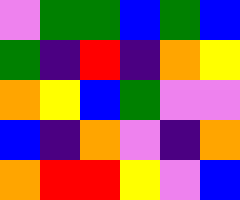[["violet", "green", "green", "blue", "green", "blue"], ["green", "indigo", "red", "indigo", "orange", "yellow"], ["orange", "yellow", "blue", "green", "violet", "violet"], ["blue", "indigo", "orange", "violet", "indigo", "orange"], ["orange", "red", "red", "yellow", "violet", "blue"]]